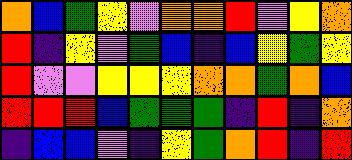[["orange", "blue", "green", "yellow", "violet", "orange", "orange", "red", "violet", "yellow", "orange"], ["red", "indigo", "yellow", "violet", "green", "blue", "indigo", "blue", "yellow", "green", "yellow"], ["red", "violet", "violet", "yellow", "yellow", "yellow", "orange", "orange", "green", "orange", "blue"], ["red", "red", "red", "blue", "green", "green", "green", "indigo", "red", "indigo", "orange"], ["indigo", "blue", "blue", "violet", "indigo", "yellow", "green", "orange", "red", "indigo", "red"]]